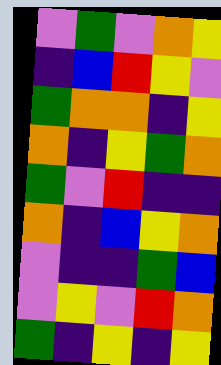[["violet", "green", "violet", "orange", "yellow"], ["indigo", "blue", "red", "yellow", "violet"], ["green", "orange", "orange", "indigo", "yellow"], ["orange", "indigo", "yellow", "green", "orange"], ["green", "violet", "red", "indigo", "indigo"], ["orange", "indigo", "blue", "yellow", "orange"], ["violet", "indigo", "indigo", "green", "blue"], ["violet", "yellow", "violet", "red", "orange"], ["green", "indigo", "yellow", "indigo", "yellow"]]